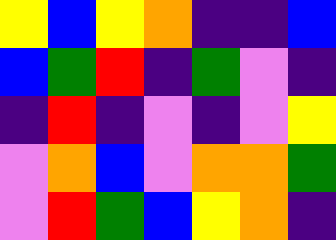[["yellow", "blue", "yellow", "orange", "indigo", "indigo", "blue"], ["blue", "green", "red", "indigo", "green", "violet", "indigo"], ["indigo", "red", "indigo", "violet", "indigo", "violet", "yellow"], ["violet", "orange", "blue", "violet", "orange", "orange", "green"], ["violet", "red", "green", "blue", "yellow", "orange", "indigo"]]